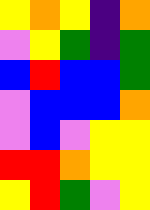[["yellow", "orange", "yellow", "indigo", "orange"], ["violet", "yellow", "green", "indigo", "green"], ["blue", "red", "blue", "blue", "green"], ["violet", "blue", "blue", "blue", "orange"], ["violet", "blue", "violet", "yellow", "yellow"], ["red", "red", "orange", "yellow", "yellow"], ["yellow", "red", "green", "violet", "yellow"]]